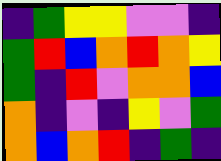[["indigo", "green", "yellow", "yellow", "violet", "violet", "indigo"], ["green", "red", "blue", "orange", "red", "orange", "yellow"], ["green", "indigo", "red", "violet", "orange", "orange", "blue"], ["orange", "indigo", "violet", "indigo", "yellow", "violet", "green"], ["orange", "blue", "orange", "red", "indigo", "green", "indigo"]]